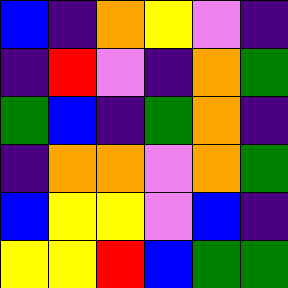[["blue", "indigo", "orange", "yellow", "violet", "indigo"], ["indigo", "red", "violet", "indigo", "orange", "green"], ["green", "blue", "indigo", "green", "orange", "indigo"], ["indigo", "orange", "orange", "violet", "orange", "green"], ["blue", "yellow", "yellow", "violet", "blue", "indigo"], ["yellow", "yellow", "red", "blue", "green", "green"]]